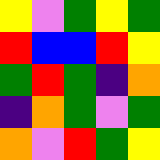[["yellow", "violet", "green", "yellow", "green"], ["red", "blue", "blue", "red", "yellow"], ["green", "red", "green", "indigo", "orange"], ["indigo", "orange", "green", "violet", "green"], ["orange", "violet", "red", "green", "yellow"]]